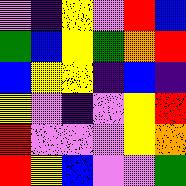[["violet", "indigo", "yellow", "violet", "red", "blue"], ["green", "blue", "yellow", "green", "orange", "red"], ["blue", "yellow", "yellow", "indigo", "blue", "indigo"], ["yellow", "violet", "indigo", "violet", "yellow", "red"], ["red", "violet", "violet", "violet", "yellow", "orange"], ["red", "yellow", "blue", "violet", "violet", "green"]]